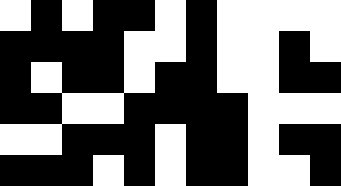[["white", "black", "white", "black", "black", "white", "black", "white", "white", "white", "white"], ["black", "black", "black", "black", "white", "white", "black", "white", "white", "black", "white"], ["black", "white", "black", "black", "white", "black", "black", "white", "white", "black", "black"], ["black", "black", "white", "white", "black", "black", "black", "black", "white", "white", "white"], ["white", "white", "black", "black", "black", "white", "black", "black", "white", "black", "black"], ["black", "black", "black", "white", "black", "white", "black", "black", "white", "white", "black"]]